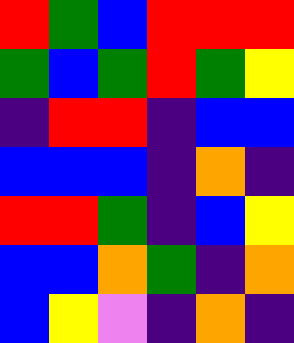[["red", "green", "blue", "red", "red", "red"], ["green", "blue", "green", "red", "green", "yellow"], ["indigo", "red", "red", "indigo", "blue", "blue"], ["blue", "blue", "blue", "indigo", "orange", "indigo"], ["red", "red", "green", "indigo", "blue", "yellow"], ["blue", "blue", "orange", "green", "indigo", "orange"], ["blue", "yellow", "violet", "indigo", "orange", "indigo"]]